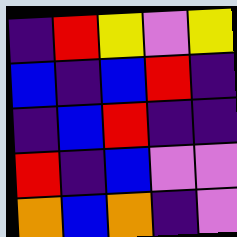[["indigo", "red", "yellow", "violet", "yellow"], ["blue", "indigo", "blue", "red", "indigo"], ["indigo", "blue", "red", "indigo", "indigo"], ["red", "indigo", "blue", "violet", "violet"], ["orange", "blue", "orange", "indigo", "violet"]]